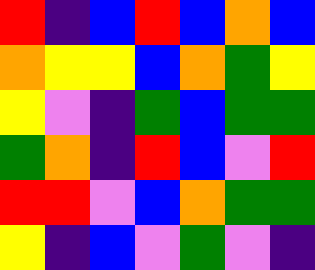[["red", "indigo", "blue", "red", "blue", "orange", "blue"], ["orange", "yellow", "yellow", "blue", "orange", "green", "yellow"], ["yellow", "violet", "indigo", "green", "blue", "green", "green"], ["green", "orange", "indigo", "red", "blue", "violet", "red"], ["red", "red", "violet", "blue", "orange", "green", "green"], ["yellow", "indigo", "blue", "violet", "green", "violet", "indigo"]]